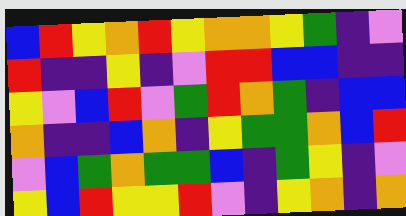[["blue", "red", "yellow", "orange", "red", "yellow", "orange", "orange", "yellow", "green", "indigo", "violet"], ["red", "indigo", "indigo", "yellow", "indigo", "violet", "red", "red", "blue", "blue", "indigo", "indigo"], ["yellow", "violet", "blue", "red", "violet", "green", "red", "orange", "green", "indigo", "blue", "blue"], ["orange", "indigo", "indigo", "blue", "orange", "indigo", "yellow", "green", "green", "orange", "blue", "red"], ["violet", "blue", "green", "orange", "green", "green", "blue", "indigo", "green", "yellow", "indigo", "violet"], ["yellow", "blue", "red", "yellow", "yellow", "red", "violet", "indigo", "yellow", "orange", "indigo", "orange"]]